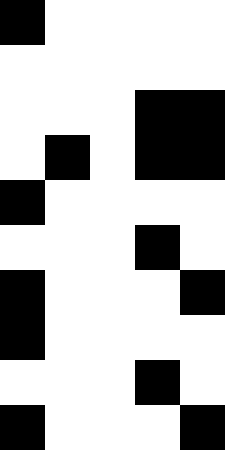[["black", "white", "white", "white", "white"], ["white", "white", "white", "white", "white"], ["white", "white", "white", "black", "black"], ["white", "black", "white", "black", "black"], ["black", "white", "white", "white", "white"], ["white", "white", "white", "black", "white"], ["black", "white", "white", "white", "black"], ["black", "white", "white", "white", "white"], ["white", "white", "white", "black", "white"], ["black", "white", "white", "white", "black"]]